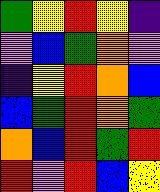[["green", "yellow", "red", "yellow", "indigo"], ["violet", "blue", "green", "orange", "violet"], ["indigo", "yellow", "red", "orange", "blue"], ["blue", "green", "red", "orange", "green"], ["orange", "blue", "red", "green", "red"], ["red", "violet", "red", "blue", "yellow"]]